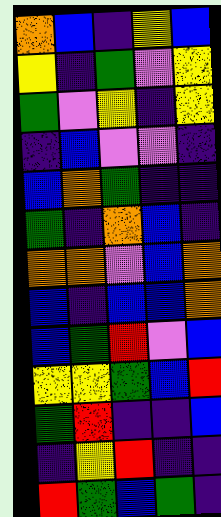[["orange", "blue", "indigo", "yellow", "blue"], ["yellow", "indigo", "green", "violet", "yellow"], ["green", "violet", "yellow", "indigo", "yellow"], ["indigo", "blue", "violet", "violet", "indigo"], ["blue", "orange", "green", "indigo", "indigo"], ["green", "indigo", "orange", "blue", "indigo"], ["orange", "orange", "violet", "blue", "orange"], ["blue", "indigo", "blue", "blue", "orange"], ["blue", "green", "red", "violet", "blue"], ["yellow", "yellow", "green", "blue", "red"], ["green", "red", "indigo", "indigo", "blue"], ["indigo", "yellow", "red", "indigo", "indigo"], ["red", "green", "blue", "green", "indigo"]]